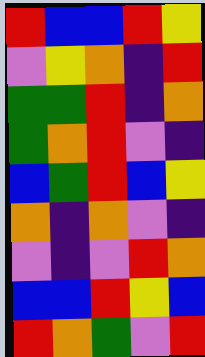[["red", "blue", "blue", "red", "yellow"], ["violet", "yellow", "orange", "indigo", "red"], ["green", "green", "red", "indigo", "orange"], ["green", "orange", "red", "violet", "indigo"], ["blue", "green", "red", "blue", "yellow"], ["orange", "indigo", "orange", "violet", "indigo"], ["violet", "indigo", "violet", "red", "orange"], ["blue", "blue", "red", "yellow", "blue"], ["red", "orange", "green", "violet", "red"]]